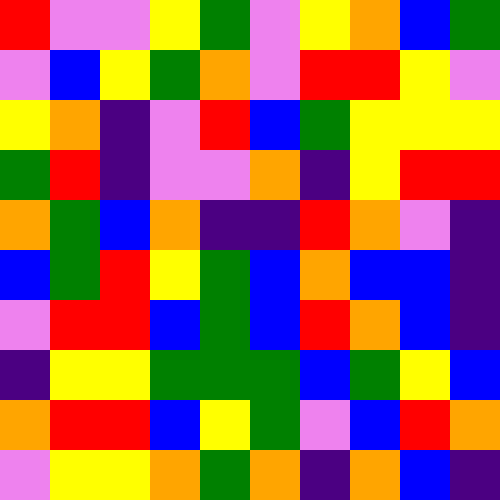[["red", "violet", "violet", "yellow", "green", "violet", "yellow", "orange", "blue", "green"], ["violet", "blue", "yellow", "green", "orange", "violet", "red", "red", "yellow", "violet"], ["yellow", "orange", "indigo", "violet", "red", "blue", "green", "yellow", "yellow", "yellow"], ["green", "red", "indigo", "violet", "violet", "orange", "indigo", "yellow", "red", "red"], ["orange", "green", "blue", "orange", "indigo", "indigo", "red", "orange", "violet", "indigo"], ["blue", "green", "red", "yellow", "green", "blue", "orange", "blue", "blue", "indigo"], ["violet", "red", "red", "blue", "green", "blue", "red", "orange", "blue", "indigo"], ["indigo", "yellow", "yellow", "green", "green", "green", "blue", "green", "yellow", "blue"], ["orange", "red", "red", "blue", "yellow", "green", "violet", "blue", "red", "orange"], ["violet", "yellow", "yellow", "orange", "green", "orange", "indigo", "orange", "blue", "indigo"]]